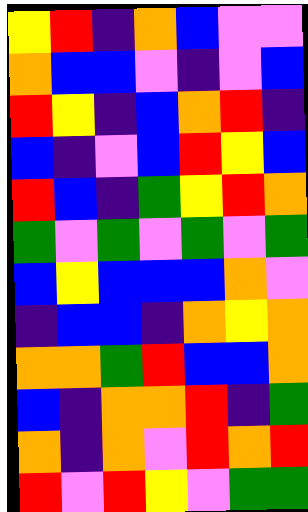[["yellow", "red", "indigo", "orange", "blue", "violet", "violet"], ["orange", "blue", "blue", "violet", "indigo", "violet", "blue"], ["red", "yellow", "indigo", "blue", "orange", "red", "indigo"], ["blue", "indigo", "violet", "blue", "red", "yellow", "blue"], ["red", "blue", "indigo", "green", "yellow", "red", "orange"], ["green", "violet", "green", "violet", "green", "violet", "green"], ["blue", "yellow", "blue", "blue", "blue", "orange", "violet"], ["indigo", "blue", "blue", "indigo", "orange", "yellow", "orange"], ["orange", "orange", "green", "red", "blue", "blue", "orange"], ["blue", "indigo", "orange", "orange", "red", "indigo", "green"], ["orange", "indigo", "orange", "violet", "red", "orange", "red"], ["red", "violet", "red", "yellow", "violet", "green", "green"]]